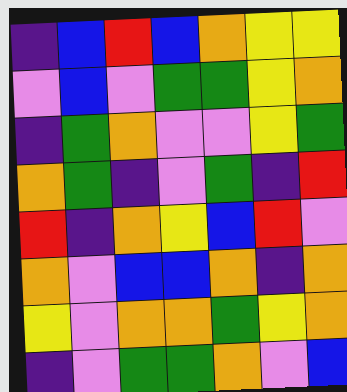[["indigo", "blue", "red", "blue", "orange", "yellow", "yellow"], ["violet", "blue", "violet", "green", "green", "yellow", "orange"], ["indigo", "green", "orange", "violet", "violet", "yellow", "green"], ["orange", "green", "indigo", "violet", "green", "indigo", "red"], ["red", "indigo", "orange", "yellow", "blue", "red", "violet"], ["orange", "violet", "blue", "blue", "orange", "indigo", "orange"], ["yellow", "violet", "orange", "orange", "green", "yellow", "orange"], ["indigo", "violet", "green", "green", "orange", "violet", "blue"]]